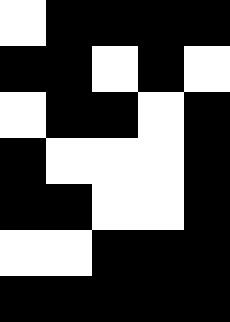[["white", "black", "black", "black", "black"], ["black", "black", "white", "black", "white"], ["white", "black", "black", "white", "black"], ["black", "white", "white", "white", "black"], ["black", "black", "white", "white", "black"], ["white", "white", "black", "black", "black"], ["black", "black", "black", "black", "black"]]